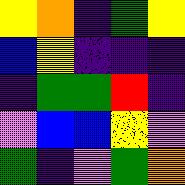[["yellow", "orange", "indigo", "green", "yellow"], ["blue", "yellow", "indigo", "indigo", "indigo"], ["indigo", "green", "green", "red", "indigo"], ["violet", "blue", "blue", "yellow", "violet"], ["green", "indigo", "violet", "green", "orange"]]